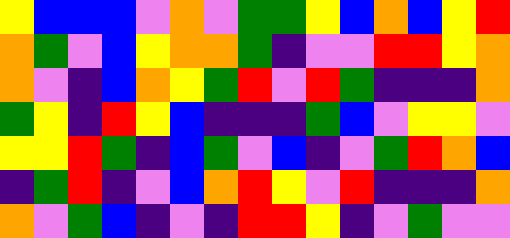[["yellow", "blue", "blue", "blue", "violet", "orange", "violet", "green", "green", "yellow", "blue", "orange", "blue", "yellow", "red"], ["orange", "green", "violet", "blue", "yellow", "orange", "orange", "green", "indigo", "violet", "violet", "red", "red", "yellow", "orange"], ["orange", "violet", "indigo", "blue", "orange", "yellow", "green", "red", "violet", "red", "green", "indigo", "indigo", "indigo", "orange"], ["green", "yellow", "indigo", "red", "yellow", "blue", "indigo", "indigo", "indigo", "green", "blue", "violet", "yellow", "yellow", "violet"], ["yellow", "yellow", "red", "green", "indigo", "blue", "green", "violet", "blue", "indigo", "violet", "green", "red", "orange", "blue"], ["indigo", "green", "red", "indigo", "violet", "blue", "orange", "red", "yellow", "violet", "red", "indigo", "indigo", "indigo", "orange"], ["orange", "violet", "green", "blue", "indigo", "violet", "indigo", "red", "red", "yellow", "indigo", "violet", "green", "violet", "violet"]]